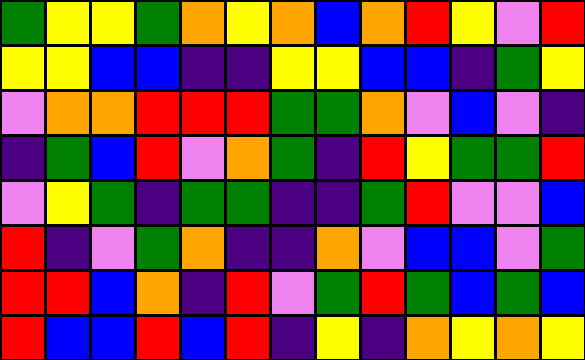[["green", "yellow", "yellow", "green", "orange", "yellow", "orange", "blue", "orange", "red", "yellow", "violet", "red"], ["yellow", "yellow", "blue", "blue", "indigo", "indigo", "yellow", "yellow", "blue", "blue", "indigo", "green", "yellow"], ["violet", "orange", "orange", "red", "red", "red", "green", "green", "orange", "violet", "blue", "violet", "indigo"], ["indigo", "green", "blue", "red", "violet", "orange", "green", "indigo", "red", "yellow", "green", "green", "red"], ["violet", "yellow", "green", "indigo", "green", "green", "indigo", "indigo", "green", "red", "violet", "violet", "blue"], ["red", "indigo", "violet", "green", "orange", "indigo", "indigo", "orange", "violet", "blue", "blue", "violet", "green"], ["red", "red", "blue", "orange", "indigo", "red", "violet", "green", "red", "green", "blue", "green", "blue"], ["red", "blue", "blue", "red", "blue", "red", "indigo", "yellow", "indigo", "orange", "yellow", "orange", "yellow"]]